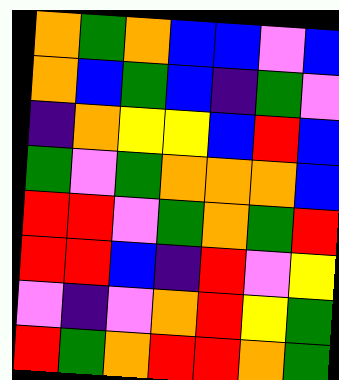[["orange", "green", "orange", "blue", "blue", "violet", "blue"], ["orange", "blue", "green", "blue", "indigo", "green", "violet"], ["indigo", "orange", "yellow", "yellow", "blue", "red", "blue"], ["green", "violet", "green", "orange", "orange", "orange", "blue"], ["red", "red", "violet", "green", "orange", "green", "red"], ["red", "red", "blue", "indigo", "red", "violet", "yellow"], ["violet", "indigo", "violet", "orange", "red", "yellow", "green"], ["red", "green", "orange", "red", "red", "orange", "green"]]